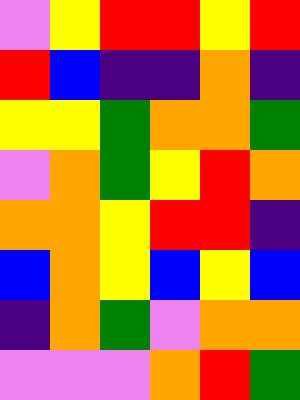[["violet", "yellow", "red", "red", "yellow", "red"], ["red", "blue", "indigo", "indigo", "orange", "indigo"], ["yellow", "yellow", "green", "orange", "orange", "green"], ["violet", "orange", "green", "yellow", "red", "orange"], ["orange", "orange", "yellow", "red", "red", "indigo"], ["blue", "orange", "yellow", "blue", "yellow", "blue"], ["indigo", "orange", "green", "violet", "orange", "orange"], ["violet", "violet", "violet", "orange", "red", "green"]]